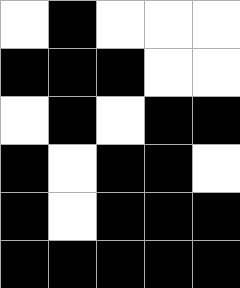[["white", "black", "white", "white", "white"], ["black", "black", "black", "white", "white"], ["white", "black", "white", "black", "black"], ["black", "white", "black", "black", "white"], ["black", "white", "black", "black", "black"], ["black", "black", "black", "black", "black"]]